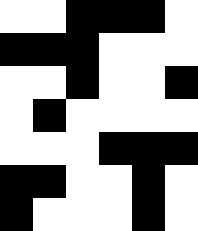[["white", "white", "black", "black", "black", "white"], ["black", "black", "black", "white", "white", "white"], ["white", "white", "black", "white", "white", "black"], ["white", "black", "white", "white", "white", "white"], ["white", "white", "white", "black", "black", "black"], ["black", "black", "white", "white", "black", "white"], ["black", "white", "white", "white", "black", "white"]]